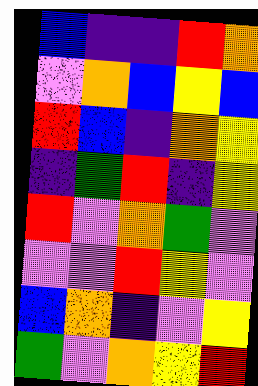[["blue", "indigo", "indigo", "red", "orange"], ["violet", "orange", "blue", "yellow", "blue"], ["red", "blue", "indigo", "orange", "yellow"], ["indigo", "green", "red", "indigo", "yellow"], ["red", "violet", "orange", "green", "violet"], ["violet", "violet", "red", "yellow", "violet"], ["blue", "orange", "indigo", "violet", "yellow"], ["green", "violet", "orange", "yellow", "red"]]